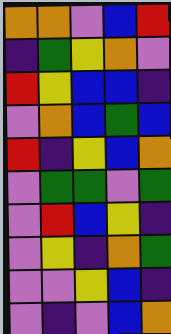[["orange", "orange", "violet", "blue", "red"], ["indigo", "green", "yellow", "orange", "violet"], ["red", "yellow", "blue", "blue", "indigo"], ["violet", "orange", "blue", "green", "blue"], ["red", "indigo", "yellow", "blue", "orange"], ["violet", "green", "green", "violet", "green"], ["violet", "red", "blue", "yellow", "indigo"], ["violet", "yellow", "indigo", "orange", "green"], ["violet", "violet", "yellow", "blue", "indigo"], ["violet", "indigo", "violet", "blue", "orange"]]